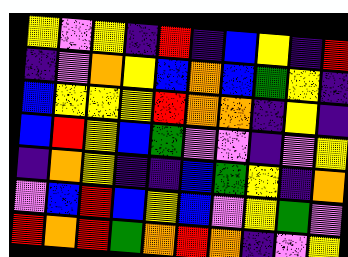[["yellow", "violet", "yellow", "indigo", "red", "indigo", "blue", "yellow", "indigo", "red"], ["indigo", "violet", "orange", "yellow", "blue", "orange", "blue", "green", "yellow", "indigo"], ["blue", "yellow", "yellow", "yellow", "red", "orange", "orange", "indigo", "yellow", "indigo"], ["blue", "red", "yellow", "blue", "green", "violet", "violet", "indigo", "violet", "yellow"], ["indigo", "orange", "yellow", "indigo", "indigo", "blue", "green", "yellow", "indigo", "orange"], ["violet", "blue", "red", "blue", "yellow", "blue", "violet", "yellow", "green", "violet"], ["red", "orange", "red", "green", "orange", "red", "orange", "indigo", "violet", "yellow"]]